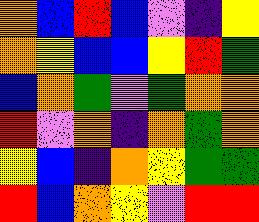[["orange", "blue", "red", "blue", "violet", "indigo", "yellow"], ["orange", "yellow", "blue", "blue", "yellow", "red", "green"], ["blue", "orange", "green", "violet", "green", "orange", "orange"], ["red", "violet", "orange", "indigo", "orange", "green", "orange"], ["yellow", "blue", "indigo", "orange", "yellow", "green", "green"], ["red", "blue", "orange", "yellow", "violet", "red", "red"]]